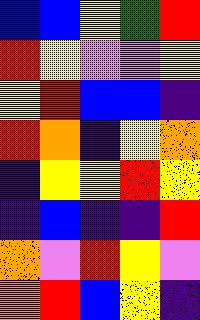[["blue", "blue", "yellow", "green", "red"], ["red", "yellow", "violet", "violet", "yellow"], ["yellow", "red", "blue", "blue", "indigo"], ["red", "orange", "indigo", "yellow", "orange"], ["indigo", "yellow", "yellow", "red", "yellow"], ["indigo", "blue", "indigo", "indigo", "red"], ["orange", "violet", "red", "yellow", "violet"], ["orange", "red", "blue", "yellow", "indigo"]]